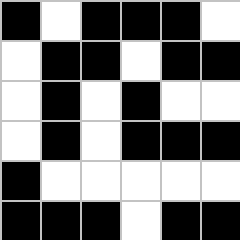[["black", "white", "black", "black", "black", "white"], ["white", "black", "black", "white", "black", "black"], ["white", "black", "white", "black", "white", "white"], ["white", "black", "white", "black", "black", "black"], ["black", "white", "white", "white", "white", "white"], ["black", "black", "black", "white", "black", "black"]]